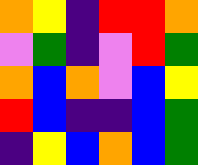[["orange", "yellow", "indigo", "red", "red", "orange"], ["violet", "green", "indigo", "violet", "red", "green"], ["orange", "blue", "orange", "violet", "blue", "yellow"], ["red", "blue", "indigo", "indigo", "blue", "green"], ["indigo", "yellow", "blue", "orange", "blue", "green"]]